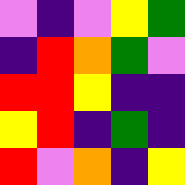[["violet", "indigo", "violet", "yellow", "green"], ["indigo", "red", "orange", "green", "violet"], ["red", "red", "yellow", "indigo", "indigo"], ["yellow", "red", "indigo", "green", "indigo"], ["red", "violet", "orange", "indigo", "yellow"]]